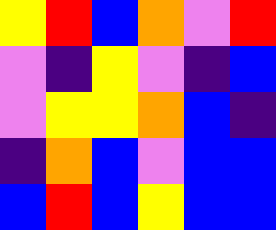[["yellow", "red", "blue", "orange", "violet", "red"], ["violet", "indigo", "yellow", "violet", "indigo", "blue"], ["violet", "yellow", "yellow", "orange", "blue", "indigo"], ["indigo", "orange", "blue", "violet", "blue", "blue"], ["blue", "red", "blue", "yellow", "blue", "blue"]]